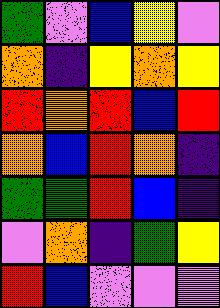[["green", "violet", "blue", "yellow", "violet"], ["orange", "indigo", "yellow", "orange", "yellow"], ["red", "orange", "red", "blue", "red"], ["orange", "blue", "red", "orange", "indigo"], ["green", "green", "red", "blue", "indigo"], ["violet", "orange", "indigo", "green", "yellow"], ["red", "blue", "violet", "violet", "violet"]]